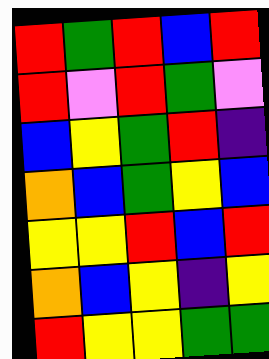[["red", "green", "red", "blue", "red"], ["red", "violet", "red", "green", "violet"], ["blue", "yellow", "green", "red", "indigo"], ["orange", "blue", "green", "yellow", "blue"], ["yellow", "yellow", "red", "blue", "red"], ["orange", "blue", "yellow", "indigo", "yellow"], ["red", "yellow", "yellow", "green", "green"]]